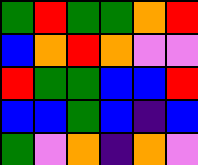[["green", "red", "green", "green", "orange", "red"], ["blue", "orange", "red", "orange", "violet", "violet"], ["red", "green", "green", "blue", "blue", "red"], ["blue", "blue", "green", "blue", "indigo", "blue"], ["green", "violet", "orange", "indigo", "orange", "violet"]]